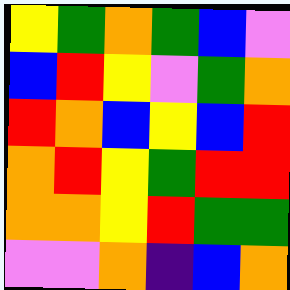[["yellow", "green", "orange", "green", "blue", "violet"], ["blue", "red", "yellow", "violet", "green", "orange"], ["red", "orange", "blue", "yellow", "blue", "red"], ["orange", "red", "yellow", "green", "red", "red"], ["orange", "orange", "yellow", "red", "green", "green"], ["violet", "violet", "orange", "indigo", "blue", "orange"]]